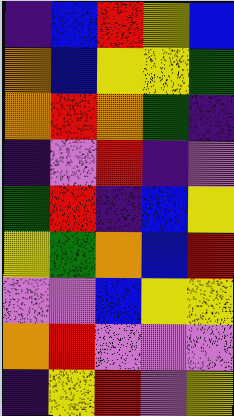[["indigo", "blue", "red", "yellow", "blue"], ["orange", "blue", "yellow", "yellow", "green"], ["orange", "red", "orange", "green", "indigo"], ["indigo", "violet", "red", "indigo", "violet"], ["green", "red", "indigo", "blue", "yellow"], ["yellow", "green", "orange", "blue", "red"], ["violet", "violet", "blue", "yellow", "yellow"], ["orange", "red", "violet", "violet", "violet"], ["indigo", "yellow", "red", "violet", "yellow"]]